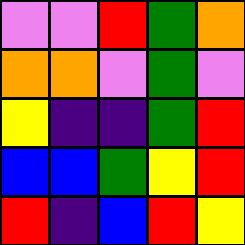[["violet", "violet", "red", "green", "orange"], ["orange", "orange", "violet", "green", "violet"], ["yellow", "indigo", "indigo", "green", "red"], ["blue", "blue", "green", "yellow", "red"], ["red", "indigo", "blue", "red", "yellow"]]